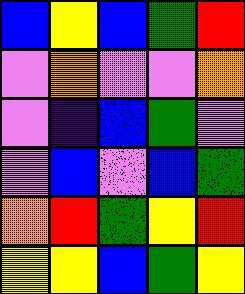[["blue", "yellow", "blue", "green", "red"], ["violet", "orange", "violet", "violet", "orange"], ["violet", "indigo", "blue", "green", "violet"], ["violet", "blue", "violet", "blue", "green"], ["orange", "red", "green", "yellow", "red"], ["yellow", "yellow", "blue", "green", "yellow"]]